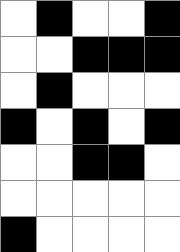[["white", "black", "white", "white", "black"], ["white", "white", "black", "black", "black"], ["white", "black", "white", "white", "white"], ["black", "white", "black", "white", "black"], ["white", "white", "black", "black", "white"], ["white", "white", "white", "white", "white"], ["black", "white", "white", "white", "white"]]